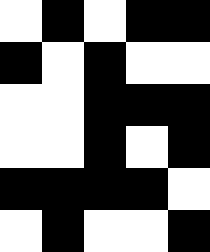[["white", "black", "white", "black", "black"], ["black", "white", "black", "white", "white"], ["white", "white", "black", "black", "black"], ["white", "white", "black", "white", "black"], ["black", "black", "black", "black", "white"], ["white", "black", "white", "white", "black"]]